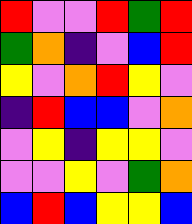[["red", "violet", "violet", "red", "green", "red"], ["green", "orange", "indigo", "violet", "blue", "red"], ["yellow", "violet", "orange", "red", "yellow", "violet"], ["indigo", "red", "blue", "blue", "violet", "orange"], ["violet", "yellow", "indigo", "yellow", "yellow", "violet"], ["violet", "violet", "yellow", "violet", "green", "orange"], ["blue", "red", "blue", "yellow", "yellow", "blue"]]